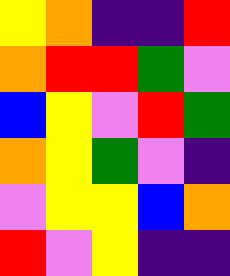[["yellow", "orange", "indigo", "indigo", "red"], ["orange", "red", "red", "green", "violet"], ["blue", "yellow", "violet", "red", "green"], ["orange", "yellow", "green", "violet", "indigo"], ["violet", "yellow", "yellow", "blue", "orange"], ["red", "violet", "yellow", "indigo", "indigo"]]